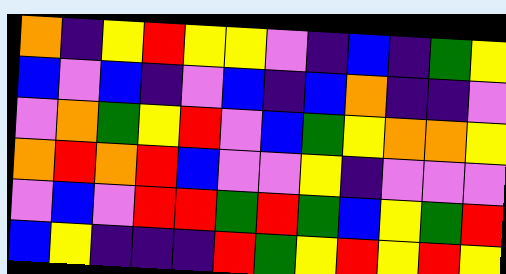[["orange", "indigo", "yellow", "red", "yellow", "yellow", "violet", "indigo", "blue", "indigo", "green", "yellow"], ["blue", "violet", "blue", "indigo", "violet", "blue", "indigo", "blue", "orange", "indigo", "indigo", "violet"], ["violet", "orange", "green", "yellow", "red", "violet", "blue", "green", "yellow", "orange", "orange", "yellow"], ["orange", "red", "orange", "red", "blue", "violet", "violet", "yellow", "indigo", "violet", "violet", "violet"], ["violet", "blue", "violet", "red", "red", "green", "red", "green", "blue", "yellow", "green", "red"], ["blue", "yellow", "indigo", "indigo", "indigo", "red", "green", "yellow", "red", "yellow", "red", "yellow"]]